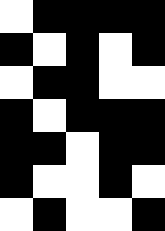[["white", "black", "black", "black", "black"], ["black", "white", "black", "white", "black"], ["white", "black", "black", "white", "white"], ["black", "white", "black", "black", "black"], ["black", "black", "white", "black", "black"], ["black", "white", "white", "black", "white"], ["white", "black", "white", "white", "black"]]